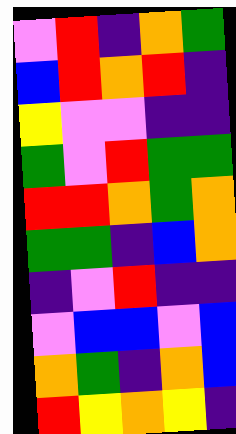[["violet", "red", "indigo", "orange", "green"], ["blue", "red", "orange", "red", "indigo"], ["yellow", "violet", "violet", "indigo", "indigo"], ["green", "violet", "red", "green", "green"], ["red", "red", "orange", "green", "orange"], ["green", "green", "indigo", "blue", "orange"], ["indigo", "violet", "red", "indigo", "indigo"], ["violet", "blue", "blue", "violet", "blue"], ["orange", "green", "indigo", "orange", "blue"], ["red", "yellow", "orange", "yellow", "indigo"]]